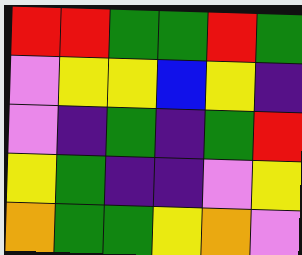[["red", "red", "green", "green", "red", "green"], ["violet", "yellow", "yellow", "blue", "yellow", "indigo"], ["violet", "indigo", "green", "indigo", "green", "red"], ["yellow", "green", "indigo", "indigo", "violet", "yellow"], ["orange", "green", "green", "yellow", "orange", "violet"]]